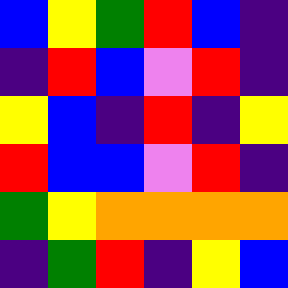[["blue", "yellow", "green", "red", "blue", "indigo"], ["indigo", "red", "blue", "violet", "red", "indigo"], ["yellow", "blue", "indigo", "red", "indigo", "yellow"], ["red", "blue", "blue", "violet", "red", "indigo"], ["green", "yellow", "orange", "orange", "orange", "orange"], ["indigo", "green", "red", "indigo", "yellow", "blue"]]